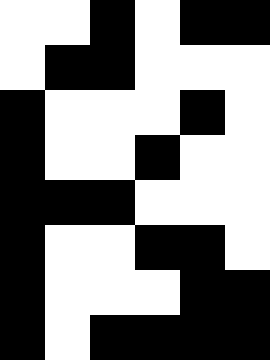[["white", "white", "black", "white", "black", "black"], ["white", "black", "black", "white", "white", "white"], ["black", "white", "white", "white", "black", "white"], ["black", "white", "white", "black", "white", "white"], ["black", "black", "black", "white", "white", "white"], ["black", "white", "white", "black", "black", "white"], ["black", "white", "white", "white", "black", "black"], ["black", "white", "black", "black", "black", "black"]]